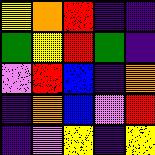[["yellow", "orange", "red", "indigo", "indigo"], ["green", "yellow", "red", "green", "indigo"], ["violet", "red", "blue", "indigo", "orange"], ["indigo", "orange", "blue", "violet", "red"], ["indigo", "violet", "yellow", "indigo", "yellow"]]